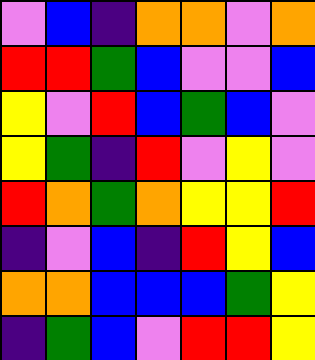[["violet", "blue", "indigo", "orange", "orange", "violet", "orange"], ["red", "red", "green", "blue", "violet", "violet", "blue"], ["yellow", "violet", "red", "blue", "green", "blue", "violet"], ["yellow", "green", "indigo", "red", "violet", "yellow", "violet"], ["red", "orange", "green", "orange", "yellow", "yellow", "red"], ["indigo", "violet", "blue", "indigo", "red", "yellow", "blue"], ["orange", "orange", "blue", "blue", "blue", "green", "yellow"], ["indigo", "green", "blue", "violet", "red", "red", "yellow"]]